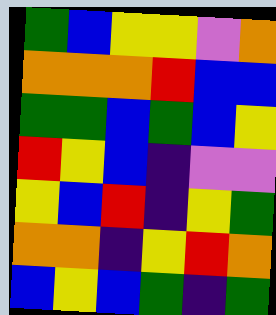[["green", "blue", "yellow", "yellow", "violet", "orange"], ["orange", "orange", "orange", "red", "blue", "blue"], ["green", "green", "blue", "green", "blue", "yellow"], ["red", "yellow", "blue", "indigo", "violet", "violet"], ["yellow", "blue", "red", "indigo", "yellow", "green"], ["orange", "orange", "indigo", "yellow", "red", "orange"], ["blue", "yellow", "blue", "green", "indigo", "green"]]